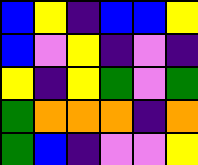[["blue", "yellow", "indigo", "blue", "blue", "yellow"], ["blue", "violet", "yellow", "indigo", "violet", "indigo"], ["yellow", "indigo", "yellow", "green", "violet", "green"], ["green", "orange", "orange", "orange", "indigo", "orange"], ["green", "blue", "indigo", "violet", "violet", "yellow"]]